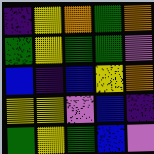[["indigo", "yellow", "orange", "green", "orange"], ["green", "yellow", "green", "green", "violet"], ["blue", "indigo", "blue", "yellow", "orange"], ["yellow", "yellow", "violet", "blue", "indigo"], ["green", "yellow", "green", "blue", "violet"]]